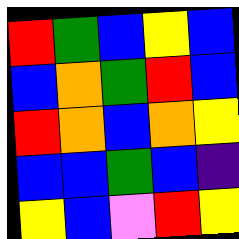[["red", "green", "blue", "yellow", "blue"], ["blue", "orange", "green", "red", "blue"], ["red", "orange", "blue", "orange", "yellow"], ["blue", "blue", "green", "blue", "indigo"], ["yellow", "blue", "violet", "red", "yellow"]]